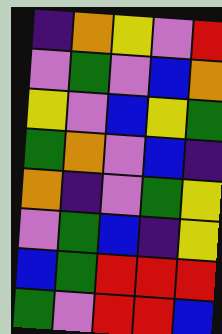[["indigo", "orange", "yellow", "violet", "red"], ["violet", "green", "violet", "blue", "orange"], ["yellow", "violet", "blue", "yellow", "green"], ["green", "orange", "violet", "blue", "indigo"], ["orange", "indigo", "violet", "green", "yellow"], ["violet", "green", "blue", "indigo", "yellow"], ["blue", "green", "red", "red", "red"], ["green", "violet", "red", "red", "blue"]]